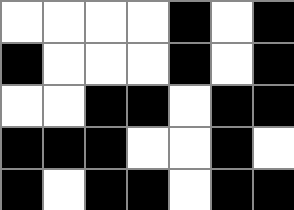[["white", "white", "white", "white", "black", "white", "black"], ["black", "white", "white", "white", "black", "white", "black"], ["white", "white", "black", "black", "white", "black", "black"], ["black", "black", "black", "white", "white", "black", "white"], ["black", "white", "black", "black", "white", "black", "black"]]